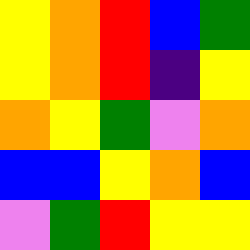[["yellow", "orange", "red", "blue", "green"], ["yellow", "orange", "red", "indigo", "yellow"], ["orange", "yellow", "green", "violet", "orange"], ["blue", "blue", "yellow", "orange", "blue"], ["violet", "green", "red", "yellow", "yellow"]]